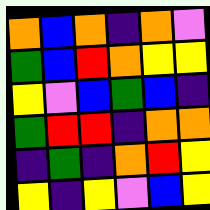[["orange", "blue", "orange", "indigo", "orange", "violet"], ["green", "blue", "red", "orange", "yellow", "yellow"], ["yellow", "violet", "blue", "green", "blue", "indigo"], ["green", "red", "red", "indigo", "orange", "orange"], ["indigo", "green", "indigo", "orange", "red", "yellow"], ["yellow", "indigo", "yellow", "violet", "blue", "yellow"]]